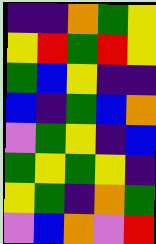[["indigo", "indigo", "orange", "green", "yellow"], ["yellow", "red", "green", "red", "yellow"], ["green", "blue", "yellow", "indigo", "indigo"], ["blue", "indigo", "green", "blue", "orange"], ["violet", "green", "yellow", "indigo", "blue"], ["green", "yellow", "green", "yellow", "indigo"], ["yellow", "green", "indigo", "orange", "green"], ["violet", "blue", "orange", "violet", "red"]]